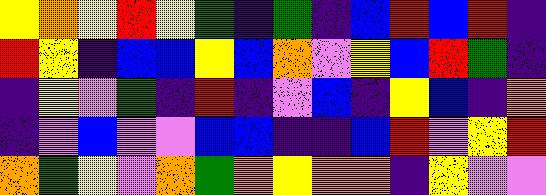[["yellow", "orange", "yellow", "red", "yellow", "green", "indigo", "green", "indigo", "blue", "red", "blue", "red", "indigo"], ["red", "yellow", "indigo", "blue", "blue", "yellow", "blue", "orange", "violet", "yellow", "blue", "red", "green", "indigo"], ["indigo", "yellow", "violet", "green", "indigo", "red", "indigo", "violet", "blue", "indigo", "yellow", "blue", "indigo", "orange"], ["indigo", "violet", "blue", "violet", "violet", "blue", "blue", "indigo", "indigo", "blue", "red", "violet", "yellow", "red"], ["orange", "green", "yellow", "violet", "orange", "green", "orange", "yellow", "orange", "orange", "indigo", "yellow", "violet", "violet"]]